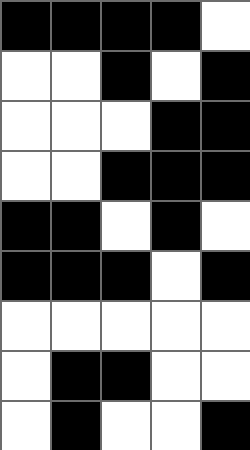[["black", "black", "black", "black", "white"], ["white", "white", "black", "white", "black"], ["white", "white", "white", "black", "black"], ["white", "white", "black", "black", "black"], ["black", "black", "white", "black", "white"], ["black", "black", "black", "white", "black"], ["white", "white", "white", "white", "white"], ["white", "black", "black", "white", "white"], ["white", "black", "white", "white", "black"]]